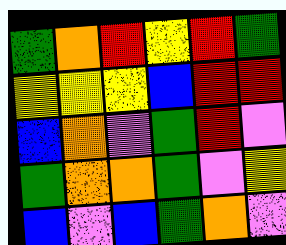[["green", "orange", "red", "yellow", "red", "green"], ["yellow", "yellow", "yellow", "blue", "red", "red"], ["blue", "orange", "violet", "green", "red", "violet"], ["green", "orange", "orange", "green", "violet", "yellow"], ["blue", "violet", "blue", "green", "orange", "violet"]]